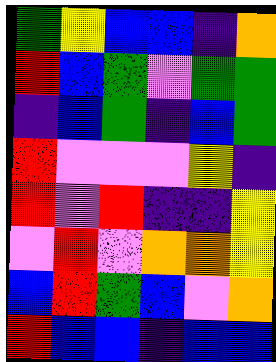[["green", "yellow", "blue", "blue", "indigo", "orange"], ["red", "blue", "green", "violet", "green", "green"], ["indigo", "blue", "green", "indigo", "blue", "green"], ["red", "violet", "violet", "violet", "yellow", "indigo"], ["red", "violet", "red", "indigo", "indigo", "yellow"], ["violet", "red", "violet", "orange", "orange", "yellow"], ["blue", "red", "green", "blue", "violet", "orange"], ["red", "blue", "blue", "indigo", "blue", "blue"]]